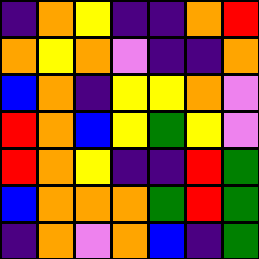[["indigo", "orange", "yellow", "indigo", "indigo", "orange", "red"], ["orange", "yellow", "orange", "violet", "indigo", "indigo", "orange"], ["blue", "orange", "indigo", "yellow", "yellow", "orange", "violet"], ["red", "orange", "blue", "yellow", "green", "yellow", "violet"], ["red", "orange", "yellow", "indigo", "indigo", "red", "green"], ["blue", "orange", "orange", "orange", "green", "red", "green"], ["indigo", "orange", "violet", "orange", "blue", "indigo", "green"]]